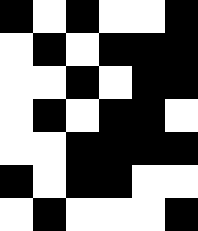[["black", "white", "black", "white", "white", "black"], ["white", "black", "white", "black", "black", "black"], ["white", "white", "black", "white", "black", "black"], ["white", "black", "white", "black", "black", "white"], ["white", "white", "black", "black", "black", "black"], ["black", "white", "black", "black", "white", "white"], ["white", "black", "white", "white", "white", "black"]]